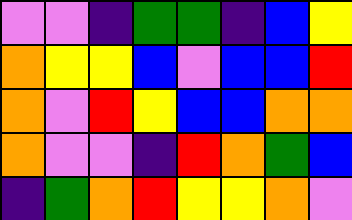[["violet", "violet", "indigo", "green", "green", "indigo", "blue", "yellow"], ["orange", "yellow", "yellow", "blue", "violet", "blue", "blue", "red"], ["orange", "violet", "red", "yellow", "blue", "blue", "orange", "orange"], ["orange", "violet", "violet", "indigo", "red", "orange", "green", "blue"], ["indigo", "green", "orange", "red", "yellow", "yellow", "orange", "violet"]]